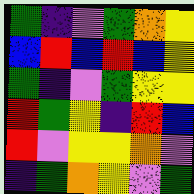[["green", "indigo", "violet", "green", "orange", "yellow"], ["blue", "red", "blue", "red", "blue", "yellow"], ["green", "indigo", "violet", "green", "yellow", "yellow"], ["red", "green", "yellow", "indigo", "red", "blue"], ["red", "violet", "yellow", "yellow", "orange", "violet"], ["indigo", "green", "orange", "yellow", "violet", "green"]]